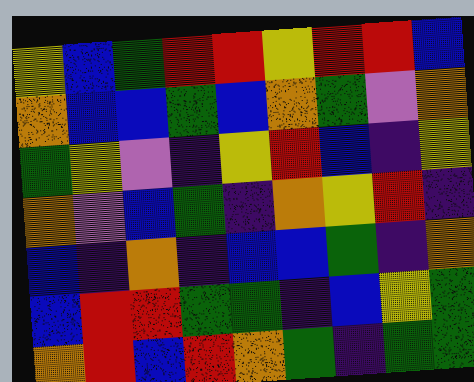[["yellow", "blue", "green", "red", "red", "yellow", "red", "red", "blue"], ["orange", "blue", "blue", "green", "blue", "orange", "green", "violet", "orange"], ["green", "yellow", "violet", "indigo", "yellow", "red", "blue", "indigo", "yellow"], ["orange", "violet", "blue", "green", "indigo", "orange", "yellow", "red", "indigo"], ["blue", "indigo", "orange", "indigo", "blue", "blue", "green", "indigo", "orange"], ["blue", "red", "red", "green", "green", "indigo", "blue", "yellow", "green"], ["orange", "red", "blue", "red", "orange", "green", "indigo", "green", "green"]]